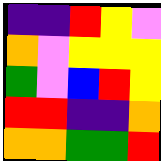[["indigo", "indigo", "red", "yellow", "violet"], ["orange", "violet", "yellow", "yellow", "yellow"], ["green", "violet", "blue", "red", "yellow"], ["red", "red", "indigo", "indigo", "orange"], ["orange", "orange", "green", "green", "red"]]